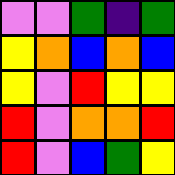[["violet", "violet", "green", "indigo", "green"], ["yellow", "orange", "blue", "orange", "blue"], ["yellow", "violet", "red", "yellow", "yellow"], ["red", "violet", "orange", "orange", "red"], ["red", "violet", "blue", "green", "yellow"]]